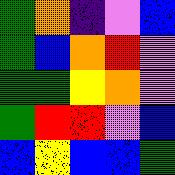[["green", "orange", "indigo", "violet", "blue"], ["green", "blue", "orange", "red", "violet"], ["green", "green", "yellow", "orange", "violet"], ["green", "red", "red", "violet", "blue"], ["blue", "yellow", "blue", "blue", "green"]]